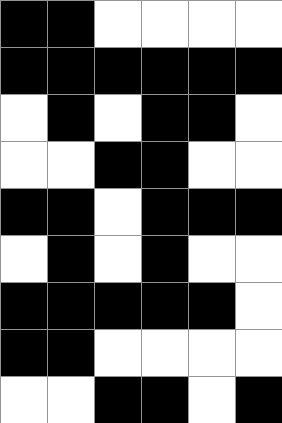[["black", "black", "white", "white", "white", "white"], ["black", "black", "black", "black", "black", "black"], ["white", "black", "white", "black", "black", "white"], ["white", "white", "black", "black", "white", "white"], ["black", "black", "white", "black", "black", "black"], ["white", "black", "white", "black", "white", "white"], ["black", "black", "black", "black", "black", "white"], ["black", "black", "white", "white", "white", "white"], ["white", "white", "black", "black", "white", "black"]]